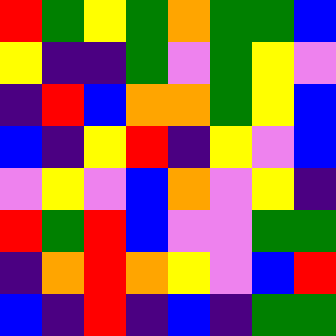[["red", "green", "yellow", "green", "orange", "green", "green", "blue"], ["yellow", "indigo", "indigo", "green", "violet", "green", "yellow", "violet"], ["indigo", "red", "blue", "orange", "orange", "green", "yellow", "blue"], ["blue", "indigo", "yellow", "red", "indigo", "yellow", "violet", "blue"], ["violet", "yellow", "violet", "blue", "orange", "violet", "yellow", "indigo"], ["red", "green", "red", "blue", "violet", "violet", "green", "green"], ["indigo", "orange", "red", "orange", "yellow", "violet", "blue", "red"], ["blue", "indigo", "red", "indigo", "blue", "indigo", "green", "green"]]